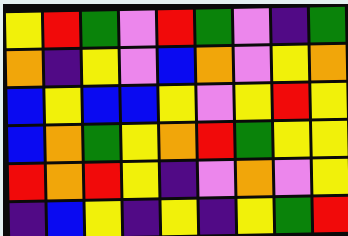[["yellow", "red", "green", "violet", "red", "green", "violet", "indigo", "green"], ["orange", "indigo", "yellow", "violet", "blue", "orange", "violet", "yellow", "orange"], ["blue", "yellow", "blue", "blue", "yellow", "violet", "yellow", "red", "yellow"], ["blue", "orange", "green", "yellow", "orange", "red", "green", "yellow", "yellow"], ["red", "orange", "red", "yellow", "indigo", "violet", "orange", "violet", "yellow"], ["indigo", "blue", "yellow", "indigo", "yellow", "indigo", "yellow", "green", "red"]]